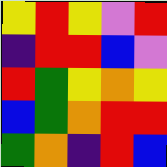[["yellow", "red", "yellow", "violet", "red"], ["indigo", "red", "red", "blue", "violet"], ["red", "green", "yellow", "orange", "yellow"], ["blue", "green", "orange", "red", "red"], ["green", "orange", "indigo", "red", "blue"]]